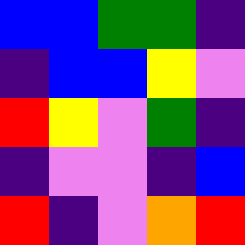[["blue", "blue", "green", "green", "indigo"], ["indigo", "blue", "blue", "yellow", "violet"], ["red", "yellow", "violet", "green", "indigo"], ["indigo", "violet", "violet", "indigo", "blue"], ["red", "indigo", "violet", "orange", "red"]]